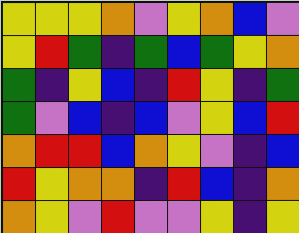[["yellow", "yellow", "yellow", "orange", "violet", "yellow", "orange", "blue", "violet"], ["yellow", "red", "green", "indigo", "green", "blue", "green", "yellow", "orange"], ["green", "indigo", "yellow", "blue", "indigo", "red", "yellow", "indigo", "green"], ["green", "violet", "blue", "indigo", "blue", "violet", "yellow", "blue", "red"], ["orange", "red", "red", "blue", "orange", "yellow", "violet", "indigo", "blue"], ["red", "yellow", "orange", "orange", "indigo", "red", "blue", "indigo", "orange"], ["orange", "yellow", "violet", "red", "violet", "violet", "yellow", "indigo", "yellow"]]